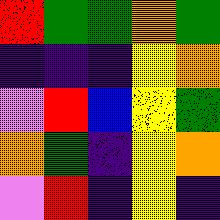[["red", "green", "green", "orange", "green"], ["indigo", "indigo", "indigo", "yellow", "orange"], ["violet", "red", "blue", "yellow", "green"], ["orange", "green", "indigo", "yellow", "orange"], ["violet", "red", "indigo", "yellow", "indigo"]]